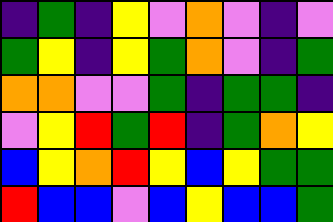[["indigo", "green", "indigo", "yellow", "violet", "orange", "violet", "indigo", "violet"], ["green", "yellow", "indigo", "yellow", "green", "orange", "violet", "indigo", "green"], ["orange", "orange", "violet", "violet", "green", "indigo", "green", "green", "indigo"], ["violet", "yellow", "red", "green", "red", "indigo", "green", "orange", "yellow"], ["blue", "yellow", "orange", "red", "yellow", "blue", "yellow", "green", "green"], ["red", "blue", "blue", "violet", "blue", "yellow", "blue", "blue", "green"]]